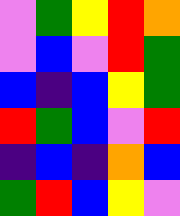[["violet", "green", "yellow", "red", "orange"], ["violet", "blue", "violet", "red", "green"], ["blue", "indigo", "blue", "yellow", "green"], ["red", "green", "blue", "violet", "red"], ["indigo", "blue", "indigo", "orange", "blue"], ["green", "red", "blue", "yellow", "violet"]]